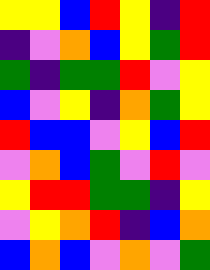[["yellow", "yellow", "blue", "red", "yellow", "indigo", "red"], ["indigo", "violet", "orange", "blue", "yellow", "green", "red"], ["green", "indigo", "green", "green", "red", "violet", "yellow"], ["blue", "violet", "yellow", "indigo", "orange", "green", "yellow"], ["red", "blue", "blue", "violet", "yellow", "blue", "red"], ["violet", "orange", "blue", "green", "violet", "red", "violet"], ["yellow", "red", "red", "green", "green", "indigo", "yellow"], ["violet", "yellow", "orange", "red", "indigo", "blue", "orange"], ["blue", "orange", "blue", "violet", "orange", "violet", "green"]]